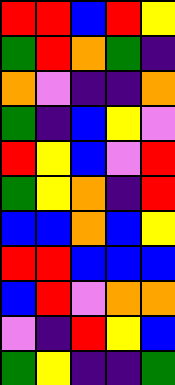[["red", "red", "blue", "red", "yellow"], ["green", "red", "orange", "green", "indigo"], ["orange", "violet", "indigo", "indigo", "orange"], ["green", "indigo", "blue", "yellow", "violet"], ["red", "yellow", "blue", "violet", "red"], ["green", "yellow", "orange", "indigo", "red"], ["blue", "blue", "orange", "blue", "yellow"], ["red", "red", "blue", "blue", "blue"], ["blue", "red", "violet", "orange", "orange"], ["violet", "indigo", "red", "yellow", "blue"], ["green", "yellow", "indigo", "indigo", "green"]]